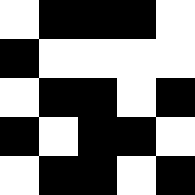[["white", "black", "black", "black", "white"], ["black", "white", "white", "white", "white"], ["white", "black", "black", "white", "black"], ["black", "white", "black", "black", "white"], ["white", "black", "black", "white", "black"]]